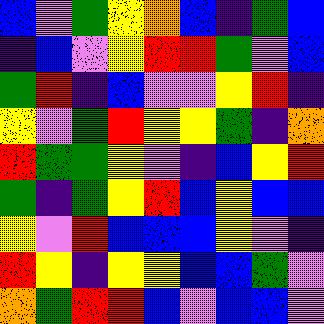[["blue", "violet", "green", "yellow", "orange", "blue", "indigo", "green", "blue"], ["indigo", "blue", "violet", "yellow", "red", "red", "green", "violet", "blue"], ["green", "red", "indigo", "blue", "violet", "violet", "yellow", "red", "indigo"], ["yellow", "violet", "green", "red", "yellow", "yellow", "green", "indigo", "orange"], ["red", "green", "green", "yellow", "violet", "indigo", "blue", "yellow", "red"], ["green", "indigo", "green", "yellow", "red", "blue", "yellow", "blue", "blue"], ["yellow", "violet", "red", "blue", "blue", "blue", "yellow", "violet", "indigo"], ["red", "yellow", "indigo", "yellow", "yellow", "blue", "blue", "green", "violet"], ["orange", "green", "red", "red", "blue", "violet", "blue", "blue", "violet"]]